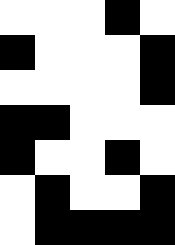[["white", "white", "white", "black", "white"], ["black", "white", "white", "white", "black"], ["white", "white", "white", "white", "black"], ["black", "black", "white", "white", "white"], ["black", "white", "white", "black", "white"], ["white", "black", "white", "white", "black"], ["white", "black", "black", "black", "black"]]